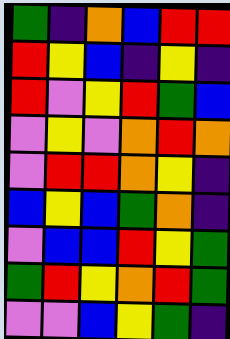[["green", "indigo", "orange", "blue", "red", "red"], ["red", "yellow", "blue", "indigo", "yellow", "indigo"], ["red", "violet", "yellow", "red", "green", "blue"], ["violet", "yellow", "violet", "orange", "red", "orange"], ["violet", "red", "red", "orange", "yellow", "indigo"], ["blue", "yellow", "blue", "green", "orange", "indigo"], ["violet", "blue", "blue", "red", "yellow", "green"], ["green", "red", "yellow", "orange", "red", "green"], ["violet", "violet", "blue", "yellow", "green", "indigo"]]